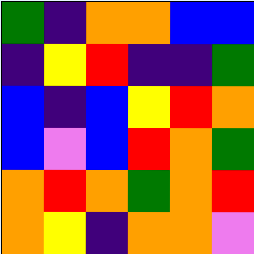[["green", "indigo", "orange", "orange", "blue", "blue"], ["indigo", "yellow", "red", "indigo", "indigo", "green"], ["blue", "indigo", "blue", "yellow", "red", "orange"], ["blue", "violet", "blue", "red", "orange", "green"], ["orange", "red", "orange", "green", "orange", "red"], ["orange", "yellow", "indigo", "orange", "orange", "violet"]]